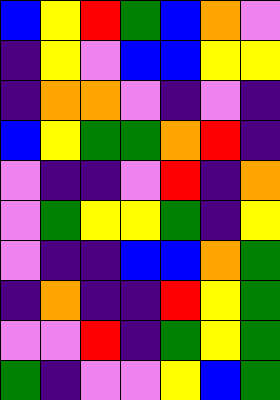[["blue", "yellow", "red", "green", "blue", "orange", "violet"], ["indigo", "yellow", "violet", "blue", "blue", "yellow", "yellow"], ["indigo", "orange", "orange", "violet", "indigo", "violet", "indigo"], ["blue", "yellow", "green", "green", "orange", "red", "indigo"], ["violet", "indigo", "indigo", "violet", "red", "indigo", "orange"], ["violet", "green", "yellow", "yellow", "green", "indigo", "yellow"], ["violet", "indigo", "indigo", "blue", "blue", "orange", "green"], ["indigo", "orange", "indigo", "indigo", "red", "yellow", "green"], ["violet", "violet", "red", "indigo", "green", "yellow", "green"], ["green", "indigo", "violet", "violet", "yellow", "blue", "green"]]